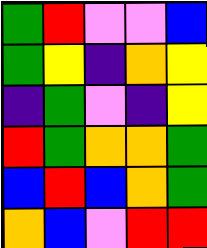[["green", "red", "violet", "violet", "blue"], ["green", "yellow", "indigo", "orange", "yellow"], ["indigo", "green", "violet", "indigo", "yellow"], ["red", "green", "orange", "orange", "green"], ["blue", "red", "blue", "orange", "green"], ["orange", "blue", "violet", "red", "red"]]